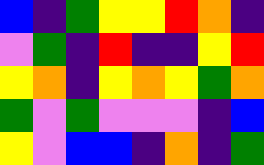[["blue", "indigo", "green", "yellow", "yellow", "red", "orange", "indigo"], ["violet", "green", "indigo", "red", "indigo", "indigo", "yellow", "red"], ["yellow", "orange", "indigo", "yellow", "orange", "yellow", "green", "orange"], ["green", "violet", "green", "violet", "violet", "violet", "indigo", "blue"], ["yellow", "violet", "blue", "blue", "indigo", "orange", "indigo", "green"]]